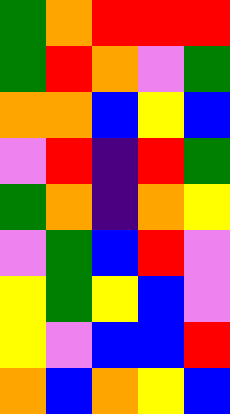[["green", "orange", "red", "red", "red"], ["green", "red", "orange", "violet", "green"], ["orange", "orange", "blue", "yellow", "blue"], ["violet", "red", "indigo", "red", "green"], ["green", "orange", "indigo", "orange", "yellow"], ["violet", "green", "blue", "red", "violet"], ["yellow", "green", "yellow", "blue", "violet"], ["yellow", "violet", "blue", "blue", "red"], ["orange", "blue", "orange", "yellow", "blue"]]